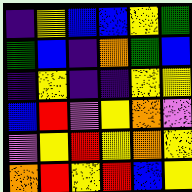[["indigo", "yellow", "blue", "blue", "yellow", "green"], ["green", "blue", "indigo", "orange", "green", "blue"], ["indigo", "yellow", "indigo", "indigo", "yellow", "yellow"], ["blue", "red", "violet", "yellow", "orange", "violet"], ["violet", "yellow", "red", "yellow", "orange", "yellow"], ["orange", "red", "yellow", "red", "blue", "yellow"]]